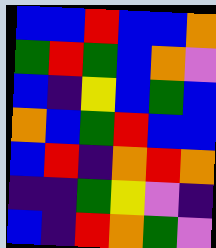[["blue", "blue", "red", "blue", "blue", "orange"], ["green", "red", "green", "blue", "orange", "violet"], ["blue", "indigo", "yellow", "blue", "green", "blue"], ["orange", "blue", "green", "red", "blue", "blue"], ["blue", "red", "indigo", "orange", "red", "orange"], ["indigo", "indigo", "green", "yellow", "violet", "indigo"], ["blue", "indigo", "red", "orange", "green", "violet"]]